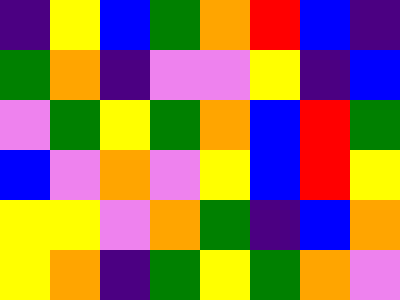[["indigo", "yellow", "blue", "green", "orange", "red", "blue", "indigo"], ["green", "orange", "indigo", "violet", "violet", "yellow", "indigo", "blue"], ["violet", "green", "yellow", "green", "orange", "blue", "red", "green"], ["blue", "violet", "orange", "violet", "yellow", "blue", "red", "yellow"], ["yellow", "yellow", "violet", "orange", "green", "indigo", "blue", "orange"], ["yellow", "orange", "indigo", "green", "yellow", "green", "orange", "violet"]]